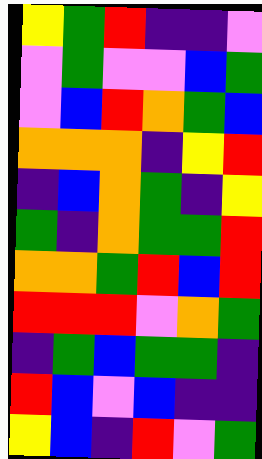[["yellow", "green", "red", "indigo", "indigo", "violet"], ["violet", "green", "violet", "violet", "blue", "green"], ["violet", "blue", "red", "orange", "green", "blue"], ["orange", "orange", "orange", "indigo", "yellow", "red"], ["indigo", "blue", "orange", "green", "indigo", "yellow"], ["green", "indigo", "orange", "green", "green", "red"], ["orange", "orange", "green", "red", "blue", "red"], ["red", "red", "red", "violet", "orange", "green"], ["indigo", "green", "blue", "green", "green", "indigo"], ["red", "blue", "violet", "blue", "indigo", "indigo"], ["yellow", "blue", "indigo", "red", "violet", "green"]]